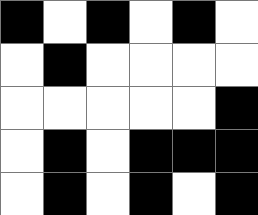[["black", "white", "black", "white", "black", "white"], ["white", "black", "white", "white", "white", "white"], ["white", "white", "white", "white", "white", "black"], ["white", "black", "white", "black", "black", "black"], ["white", "black", "white", "black", "white", "black"]]